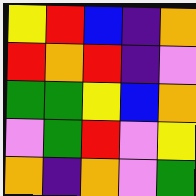[["yellow", "red", "blue", "indigo", "orange"], ["red", "orange", "red", "indigo", "violet"], ["green", "green", "yellow", "blue", "orange"], ["violet", "green", "red", "violet", "yellow"], ["orange", "indigo", "orange", "violet", "green"]]